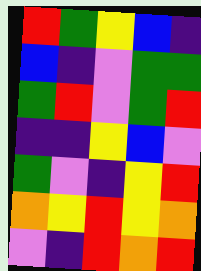[["red", "green", "yellow", "blue", "indigo"], ["blue", "indigo", "violet", "green", "green"], ["green", "red", "violet", "green", "red"], ["indigo", "indigo", "yellow", "blue", "violet"], ["green", "violet", "indigo", "yellow", "red"], ["orange", "yellow", "red", "yellow", "orange"], ["violet", "indigo", "red", "orange", "red"]]